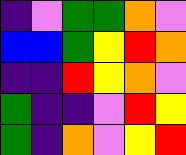[["indigo", "violet", "green", "green", "orange", "violet"], ["blue", "blue", "green", "yellow", "red", "orange"], ["indigo", "indigo", "red", "yellow", "orange", "violet"], ["green", "indigo", "indigo", "violet", "red", "yellow"], ["green", "indigo", "orange", "violet", "yellow", "red"]]